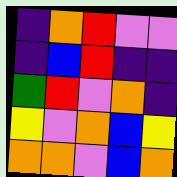[["indigo", "orange", "red", "violet", "violet"], ["indigo", "blue", "red", "indigo", "indigo"], ["green", "red", "violet", "orange", "indigo"], ["yellow", "violet", "orange", "blue", "yellow"], ["orange", "orange", "violet", "blue", "orange"]]